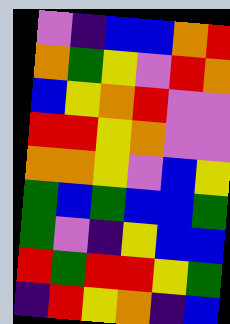[["violet", "indigo", "blue", "blue", "orange", "red"], ["orange", "green", "yellow", "violet", "red", "orange"], ["blue", "yellow", "orange", "red", "violet", "violet"], ["red", "red", "yellow", "orange", "violet", "violet"], ["orange", "orange", "yellow", "violet", "blue", "yellow"], ["green", "blue", "green", "blue", "blue", "green"], ["green", "violet", "indigo", "yellow", "blue", "blue"], ["red", "green", "red", "red", "yellow", "green"], ["indigo", "red", "yellow", "orange", "indigo", "blue"]]